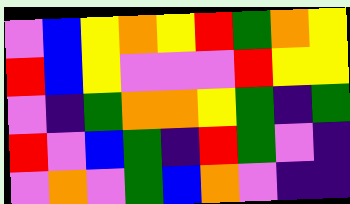[["violet", "blue", "yellow", "orange", "yellow", "red", "green", "orange", "yellow"], ["red", "blue", "yellow", "violet", "violet", "violet", "red", "yellow", "yellow"], ["violet", "indigo", "green", "orange", "orange", "yellow", "green", "indigo", "green"], ["red", "violet", "blue", "green", "indigo", "red", "green", "violet", "indigo"], ["violet", "orange", "violet", "green", "blue", "orange", "violet", "indigo", "indigo"]]